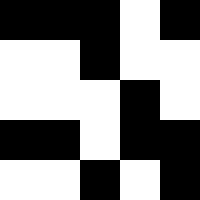[["black", "black", "black", "white", "black"], ["white", "white", "black", "white", "white"], ["white", "white", "white", "black", "white"], ["black", "black", "white", "black", "black"], ["white", "white", "black", "white", "black"]]